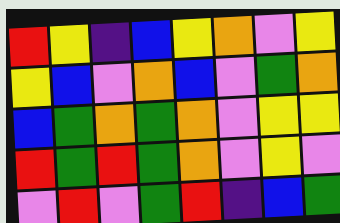[["red", "yellow", "indigo", "blue", "yellow", "orange", "violet", "yellow"], ["yellow", "blue", "violet", "orange", "blue", "violet", "green", "orange"], ["blue", "green", "orange", "green", "orange", "violet", "yellow", "yellow"], ["red", "green", "red", "green", "orange", "violet", "yellow", "violet"], ["violet", "red", "violet", "green", "red", "indigo", "blue", "green"]]